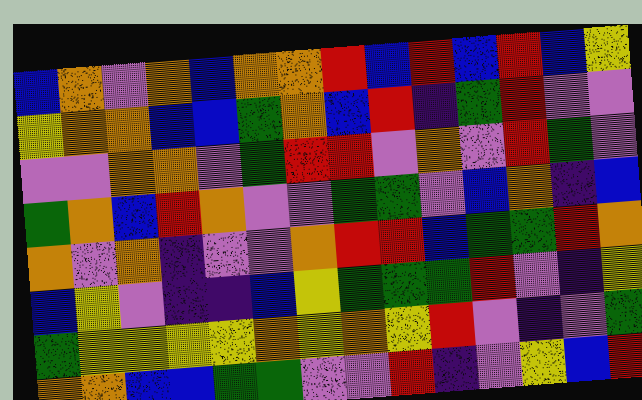[["blue", "orange", "violet", "orange", "blue", "orange", "orange", "red", "blue", "red", "blue", "red", "blue", "yellow"], ["yellow", "orange", "orange", "blue", "blue", "green", "orange", "blue", "red", "indigo", "green", "red", "violet", "violet"], ["violet", "violet", "orange", "orange", "violet", "green", "red", "red", "violet", "orange", "violet", "red", "green", "violet"], ["green", "orange", "blue", "red", "orange", "violet", "violet", "green", "green", "violet", "blue", "orange", "indigo", "blue"], ["orange", "violet", "orange", "indigo", "violet", "violet", "orange", "red", "red", "blue", "green", "green", "red", "orange"], ["blue", "yellow", "violet", "indigo", "indigo", "blue", "yellow", "green", "green", "green", "red", "violet", "indigo", "yellow"], ["green", "yellow", "yellow", "yellow", "yellow", "orange", "yellow", "orange", "yellow", "red", "violet", "indigo", "violet", "green"], ["orange", "orange", "blue", "blue", "green", "green", "violet", "violet", "red", "indigo", "violet", "yellow", "blue", "red"]]